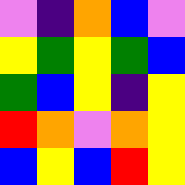[["violet", "indigo", "orange", "blue", "violet"], ["yellow", "green", "yellow", "green", "blue"], ["green", "blue", "yellow", "indigo", "yellow"], ["red", "orange", "violet", "orange", "yellow"], ["blue", "yellow", "blue", "red", "yellow"]]